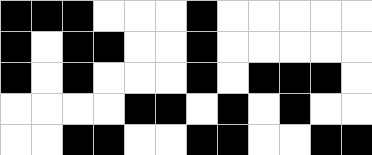[["black", "black", "black", "white", "white", "white", "black", "white", "white", "white", "white", "white"], ["black", "white", "black", "black", "white", "white", "black", "white", "white", "white", "white", "white"], ["black", "white", "black", "white", "white", "white", "black", "white", "black", "black", "black", "white"], ["white", "white", "white", "white", "black", "black", "white", "black", "white", "black", "white", "white"], ["white", "white", "black", "black", "white", "white", "black", "black", "white", "white", "black", "black"]]